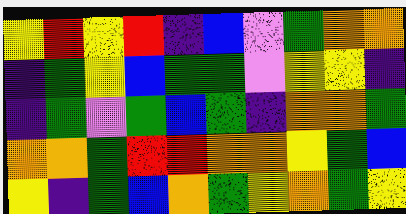[["yellow", "red", "yellow", "red", "indigo", "blue", "violet", "green", "orange", "orange"], ["indigo", "green", "yellow", "blue", "green", "green", "violet", "yellow", "yellow", "indigo"], ["indigo", "green", "violet", "green", "blue", "green", "indigo", "orange", "orange", "green"], ["orange", "orange", "green", "red", "red", "orange", "orange", "yellow", "green", "blue"], ["yellow", "indigo", "green", "blue", "orange", "green", "yellow", "orange", "green", "yellow"]]